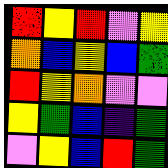[["red", "yellow", "red", "violet", "yellow"], ["orange", "blue", "yellow", "blue", "green"], ["red", "yellow", "orange", "violet", "violet"], ["yellow", "green", "blue", "indigo", "green"], ["violet", "yellow", "blue", "red", "green"]]